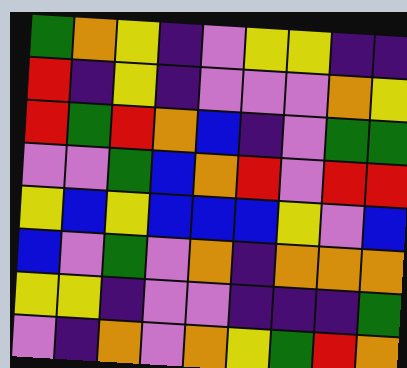[["green", "orange", "yellow", "indigo", "violet", "yellow", "yellow", "indigo", "indigo"], ["red", "indigo", "yellow", "indigo", "violet", "violet", "violet", "orange", "yellow"], ["red", "green", "red", "orange", "blue", "indigo", "violet", "green", "green"], ["violet", "violet", "green", "blue", "orange", "red", "violet", "red", "red"], ["yellow", "blue", "yellow", "blue", "blue", "blue", "yellow", "violet", "blue"], ["blue", "violet", "green", "violet", "orange", "indigo", "orange", "orange", "orange"], ["yellow", "yellow", "indigo", "violet", "violet", "indigo", "indigo", "indigo", "green"], ["violet", "indigo", "orange", "violet", "orange", "yellow", "green", "red", "orange"]]